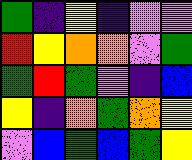[["green", "indigo", "yellow", "indigo", "violet", "violet"], ["red", "yellow", "orange", "orange", "violet", "green"], ["green", "red", "green", "violet", "indigo", "blue"], ["yellow", "indigo", "orange", "green", "orange", "yellow"], ["violet", "blue", "green", "blue", "green", "yellow"]]